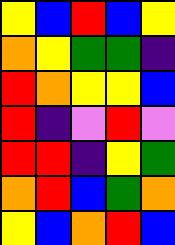[["yellow", "blue", "red", "blue", "yellow"], ["orange", "yellow", "green", "green", "indigo"], ["red", "orange", "yellow", "yellow", "blue"], ["red", "indigo", "violet", "red", "violet"], ["red", "red", "indigo", "yellow", "green"], ["orange", "red", "blue", "green", "orange"], ["yellow", "blue", "orange", "red", "blue"]]